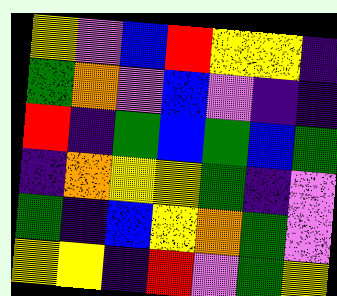[["yellow", "violet", "blue", "red", "yellow", "yellow", "indigo"], ["green", "orange", "violet", "blue", "violet", "indigo", "indigo"], ["red", "indigo", "green", "blue", "green", "blue", "green"], ["indigo", "orange", "yellow", "yellow", "green", "indigo", "violet"], ["green", "indigo", "blue", "yellow", "orange", "green", "violet"], ["yellow", "yellow", "indigo", "red", "violet", "green", "yellow"]]